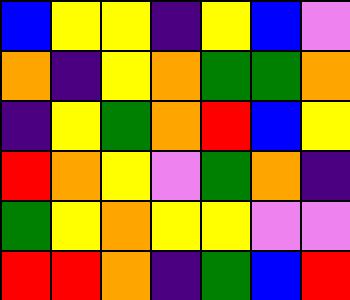[["blue", "yellow", "yellow", "indigo", "yellow", "blue", "violet"], ["orange", "indigo", "yellow", "orange", "green", "green", "orange"], ["indigo", "yellow", "green", "orange", "red", "blue", "yellow"], ["red", "orange", "yellow", "violet", "green", "orange", "indigo"], ["green", "yellow", "orange", "yellow", "yellow", "violet", "violet"], ["red", "red", "orange", "indigo", "green", "blue", "red"]]